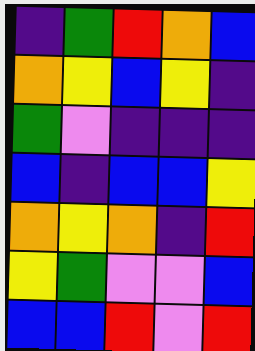[["indigo", "green", "red", "orange", "blue"], ["orange", "yellow", "blue", "yellow", "indigo"], ["green", "violet", "indigo", "indigo", "indigo"], ["blue", "indigo", "blue", "blue", "yellow"], ["orange", "yellow", "orange", "indigo", "red"], ["yellow", "green", "violet", "violet", "blue"], ["blue", "blue", "red", "violet", "red"]]